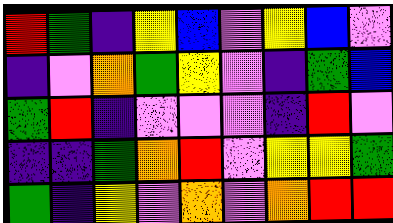[["red", "green", "indigo", "yellow", "blue", "violet", "yellow", "blue", "violet"], ["indigo", "violet", "orange", "green", "yellow", "violet", "indigo", "green", "blue"], ["green", "red", "indigo", "violet", "violet", "violet", "indigo", "red", "violet"], ["indigo", "indigo", "green", "orange", "red", "violet", "yellow", "yellow", "green"], ["green", "indigo", "yellow", "violet", "orange", "violet", "orange", "red", "red"]]